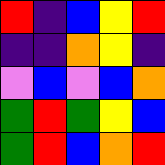[["red", "indigo", "blue", "yellow", "red"], ["indigo", "indigo", "orange", "yellow", "indigo"], ["violet", "blue", "violet", "blue", "orange"], ["green", "red", "green", "yellow", "blue"], ["green", "red", "blue", "orange", "red"]]